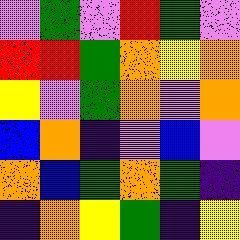[["violet", "green", "violet", "red", "green", "violet"], ["red", "red", "green", "orange", "yellow", "orange"], ["yellow", "violet", "green", "orange", "violet", "orange"], ["blue", "orange", "indigo", "violet", "blue", "violet"], ["orange", "blue", "green", "orange", "green", "indigo"], ["indigo", "orange", "yellow", "green", "indigo", "yellow"]]